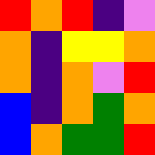[["red", "orange", "red", "indigo", "violet"], ["orange", "indigo", "yellow", "yellow", "orange"], ["orange", "indigo", "orange", "violet", "red"], ["blue", "indigo", "orange", "green", "orange"], ["blue", "orange", "green", "green", "red"]]